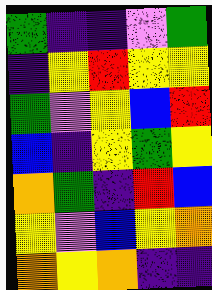[["green", "indigo", "indigo", "violet", "green"], ["indigo", "yellow", "red", "yellow", "yellow"], ["green", "violet", "yellow", "blue", "red"], ["blue", "indigo", "yellow", "green", "yellow"], ["orange", "green", "indigo", "red", "blue"], ["yellow", "violet", "blue", "yellow", "orange"], ["orange", "yellow", "orange", "indigo", "indigo"]]